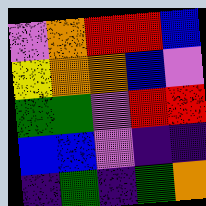[["violet", "orange", "red", "red", "blue"], ["yellow", "orange", "orange", "blue", "violet"], ["green", "green", "violet", "red", "red"], ["blue", "blue", "violet", "indigo", "indigo"], ["indigo", "green", "indigo", "green", "orange"]]